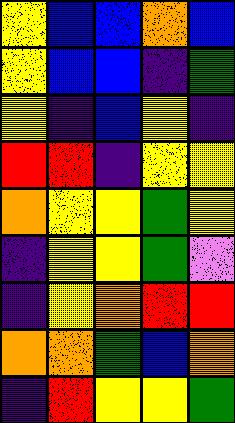[["yellow", "blue", "blue", "orange", "blue"], ["yellow", "blue", "blue", "indigo", "green"], ["yellow", "indigo", "blue", "yellow", "indigo"], ["red", "red", "indigo", "yellow", "yellow"], ["orange", "yellow", "yellow", "green", "yellow"], ["indigo", "yellow", "yellow", "green", "violet"], ["indigo", "yellow", "orange", "red", "red"], ["orange", "orange", "green", "blue", "orange"], ["indigo", "red", "yellow", "yellow", "green"]]